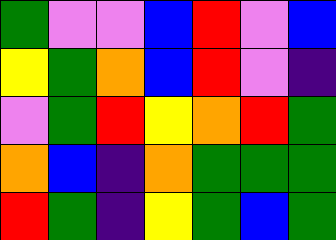[["green", "violet", "violet", "blue", "red", "violet", "blue"], ["yellow", "green", "orange", "blue", "red", "violet", "indigo"], ["violet", "green", "red", "yellow", "orange", "red", "green"], ["orange", "blue", "indigo", "orange", "green", "green", "green"], ["red", "green", "indigo", "yellow", "green", "blue", "green"]]